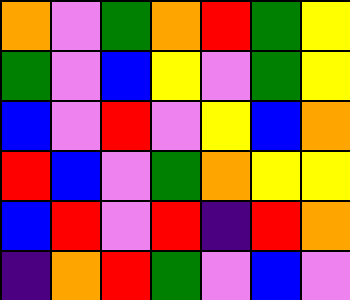[["orange", "violet", "green", "orange", "red", "green", "yellow"], ["green", "violet", "blue", "yellow", "violet", "green", "yellow"], ["blue", "violet", "red", "violet", "yellow", "blue", "orange"], ["red", "blue", "violet", "green", "orange", "yellow", "yellow"], ["blue", "red", "violet", "red", "indigo", "red", "orange"], ["indigo", "orange", "red", "green", "violet", "blue", "violet"]]